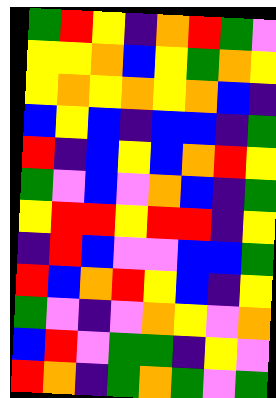[["green", "red", "yellow", "indigo", "orange", "red", "green", "violet"], ["yellow", "yellow", "orange", "blue", "yellow", "green", "orange", "yellow"], ["yellow", "orange", "yellow", "orange", "yellow", "orange", "blue", "indigo"], ["blue", "yellow", "blue", "indigo", "blue", "blue", "indigo", "green"], ["red", "indigo", "blue", "yellow", "blue", "orange", "red", "yellow"], ["green", "violet", "blue", "violet", "orange", "blue", "indigo", "green"], ["yellow", "red", "red", "yellow", "red", "red", "indigo", "yellow"], ["indigo", "red", "blue", "violet", "violet", "blue", "blue", "green"], ["red", "blue", "orange", "red", "yellow", "blue", "indigo", "yellow"], ["green", "violet", "indigo", "violet", "orange", "yellow", "violet", "orange"], ["blue", "red", "violet", "green", "green", "indigo", "yellow", "violet"], ["red", "orange", "indigo", "green", "orange", "green", "violet", "green"]]